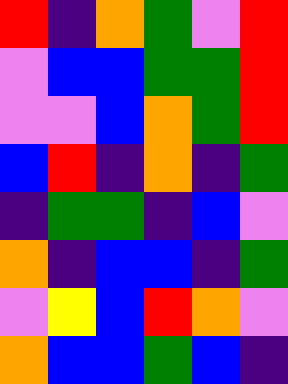[["red", "indigo", "orange", "green", "violet", "red"], ["violet", "blue", "blue", "green", "green", "red"], ["violet", "violet", "blue", "orange", "green", "red"], ["blue", "red", "indigo", "orange", "indigo", "green"], ["indigo", "green", "green", "indigo", "blue", "violet"], ["orange", "indigo", "blue", "blue", "indigo", "green"], ["violet", "yellow", "blue", "red", "orange", "violet"], ["orange", "blue", "blue", "green", "blue", "indigo"]]